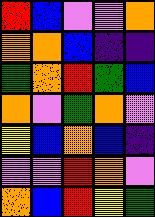[["red", "blue", "violet", "violet", "orange"], ["orange", "orange", "blue", "indigo", "indigo"], ["green", "orange", "red", "green", "blue"], ["orange", "violet", "green", "orange", "violet"], ["yellow", "blue", "orange", "blue", "indigo"], ["violet", "violet", "red", "orange", "violet"], ["orange", "blue", "red", "yellow", "green"]]